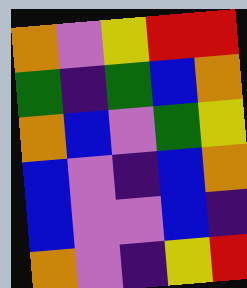[["orange", "violet", "yellow", "red", "red"], ["green", "indigo", "green", "blue", "orange"], ["orange", "blue", "violet", "green", "yellow"], ["blue", "violet", "indigo", "blue", "orange"], ["blue", "violet", "violet", "blue", "indigo"], ["orange", "violet", "indigo", "yellow", "red"]]